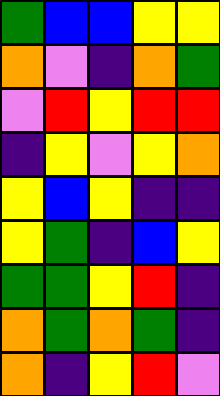[["green", "blue", "blue", "yellow", "yellow"], ["orange", "violet", "indigo", "orange", "green"], ["violet", "red", "yellow", "red", "red"], ["indigo", "yellow", "violet", "yellow", "orange"], ["yellow", "blue", "yellow", "indigo", "indigo"], ["yellow", "green", "indigo", "blue", "yellow"], ["green", "green", "yellow", "red", "indigo"], ["orange", "green", "orange", "green", "indigo"], ["orange", "indigo", "yellow", "red", "violet"]]